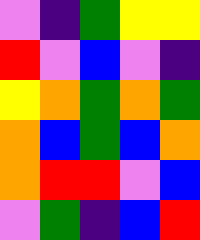[["violet", "indigo", "green", "yellow", "yellow"], ["red", "violet", "blue", "violet", "indigo"], ["yellow", "orange", "green", "orange", "green"], ["orange", "blue", "green", "blue", "orange"], ["orange", "red", "red", "violet", "blue"], ["violet", "green", "indigo", "blue", "red"]]